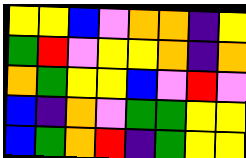[["yellow", "yellow", "blue", "violet", "orange", "orange", "indigo", "yellow"], ["green", "red", "violet", "yellow", "yellow", "orange", "indigo", "orange"], ["orange", "green", "yellow", "yellow", "blue", "violet", "red", "violet"], ["blue", "indigo", "orange", "violet", "green", "green", "yellow", "yellow"], ["blue", "green", "orange", "red", "indigo", "green", "yellow", "yellow"]]